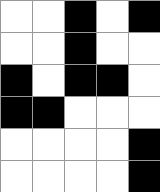[["white", "white", "black", "white", "black"], ["white", "white", "black", "white", "white"], ["black", "white", "black", "black", "white"], ["black", "black", "white", "white", "white"], ["white", "white", "white", "white", "black"], ["white", "white", "white", "white", "black"]]